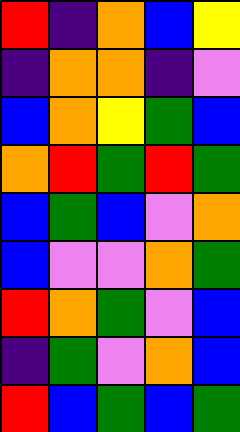[["red", "indigo", "orange", "blue", "yellow"], ["indigo", "orange", "orange", "indigo", "violet"], ["blue", "orange", "yellow", "green", "blue"], ["orange", "red", "green", "red", "green"], ["blue", "green", "blue", "violet", "orange"], ["blue", "violet", "violet", "orange", "green"], ["red", "orange", "green", "violet", "blue"], ["indigo", "green", "violet", "orange", "blue"], ["red", "blue", "green", "blue", "green"]]